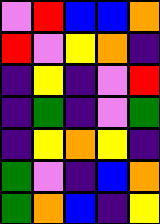[["violet", "red", "blue", "blue", "orange"], ["red", "violet", "yellow", "orange", "indigo"], ["indigo", "yellow", "indigo", "violet", "red"], ["indigo", "green", "indigo", "violet", "green"], ["indigo", "yellow", "orange", "yellow", "indigo"], ["green", "violet", "indigo", "blue", "orange"], ["green", "orange", "blue", "indigo", "yellow"]]